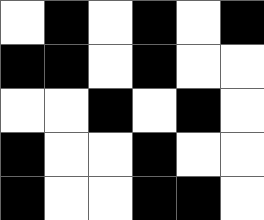[["white", "black", "white", "black", "white", "black"], ["black", "black", "white", "black", "white", "white"], ["white", "white", "black", "white", "black", "white"], ["black", "white", "white", "black", "white", "white"], ["black", "white", "white", "black", "black", "white"]]